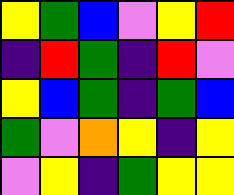[["yellow", "green", "blue", "violet", "yellow", "red"], ["indigo", "red", "green", "indigo", "red", "violet"], ["yellow", "blue", "green", "indigo", "green", "blue"], ["green", "violet", "orange", "yellow", "indigo", "yellow"], ["violet", "yellow", "indigo", "green", "yellow", "yellow"]]